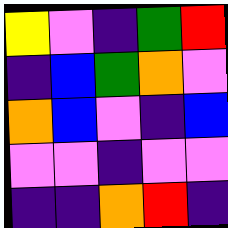[["yellow", "violet", "indigo", "green", "red"], ["indigo", "blue", "green", "orange", "violet"], ["orange", "blue", "violet", "indigo", "blue"], ["violet", "violet", "indigo", "violet", "violet"], ["indigo", "indigo", "orange", "red", "indigo"]]